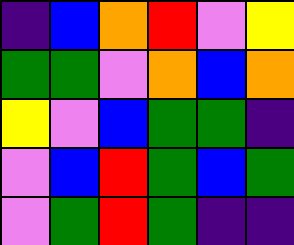[["indigo", "blue", "orange", "red", "violet", "yellow"], ["green", "green", "violet", "orange", "blue", "orange"], ["yellow", "violet", "blue", "green", "green", "indigo"], ["violet", "blue", "red", "green", "blue", "green"], ["violet", "green", "red", "green", "indigo", "indigo"]]